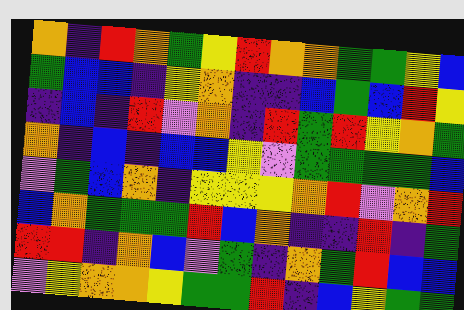[["orange", "indigo", "red", "orange", "green", "yellow", "red", "orange", "orange", "green", "green", "yellow", "blue"], ["green", "blue", "blue", "indigo", "yellow", "orange", "indigo", "indigo", "blue", "green", "blue", "red", "yellow"], ["indigo", "blue", "indigo", "red", "violet", "orange", "indigo", "red", "green", "red", "yellow", "orange", "green"], ["orange", "indigo", "blue", "indigo", "blue", "blue", "yellow", "violet", "green", "green", "green", "green", "blue"], ["violet", "green", "blue", "orange", "indigo", "yellow", "yellow", "yellow", "orange", "red", "violet", "orange", "red"], ["blue", "orange", "green", "green", "green", "red", "blue", "orange", "indigo", "indigo", "red", "indigo", "green"], ["red", "red", "indigo", "orange", "blue", "violet", "green", "indigo", "orange", "green", "red", "blue", "blue"], ["violet", "yellow", "orange", "orange", "yellow", "green", "green", "red", "indigo", "blue", "yellow", "green", "green"]]